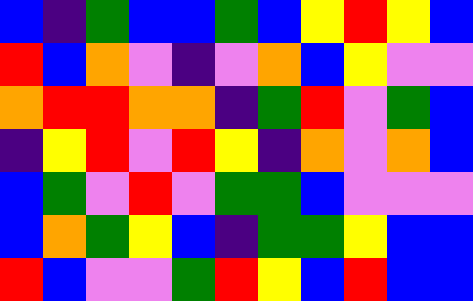[["blue", "indigo", "green", "blue", "blue", "green", "blue", "yellow", "red", "yellow", "blue"], ["red", "blue", "orange", "violet", "indigo", "violet", "orange", "blue", "yellow", "violet", "violet"], ["orange", "red", "red", "orange", "orange", "indigo", "green", "red", "violet", "green", "blue"], ["indigo", "yellow", "red", "violet", "red", "yellow", "indigo", "orange", "violet", "orange", "blue"], ["blue", "green", "violet", "red", "violet", "green", "green", "blue", "violet", "violet", "violet"], ["blue", "orange", "green", "yellow", "blue", "indigo", "green", "green", "yellow", "blue", "blue"], ["red", "blue", "violet", "violet", "green", "red", "yellow", "blue", "red", "blue", "blue"]]